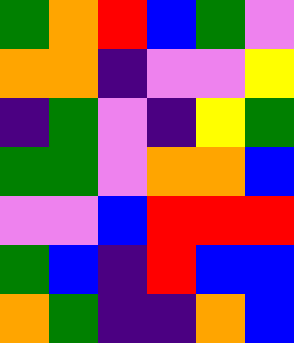[["green", "orange", "red", "blue", "green", "violet"], ["orange", "orange", "indigo", "violet", "violet", "yellow"], ["indigo", "green", "violet", "indigo", "yellow", "green"], ["green", "green", "violet", "orange", "orange", "blue"], ["violet", "violet", "blue", "red", "red", "red"], ["green", "blue", "indigo", "red", "blue", "blue"], ["orange", "green", "indigo", "indigo", "orange", "blue"]]